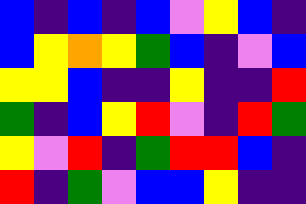[["blue", "indigo", "blue", "indigo", "blue", "violet", "yellow", "blue", "indigo"], ["blue", "yellow", "orange", "yellow", "green", "blue", "indigo", "violet", "blue"], ["yellow", "yellow", "blue", "indigo", "indigo", "yellow", "indigo", "indigo", "red"], ["green", "indigo", "blue", "yellow", "red", "violet", "indigo", "red", "green"], ["yellow", "violet", "red", "indigo", "green", "red", "red", "blue", "indigo"], ["red", "indigo", "green", "violet", "blue", "blue", "yellow", "indigo", "indigo"]]